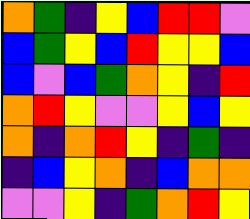[["orange", "green", "indigo", "yellow", "blue", "red", "red", "violet"], ["blue", "green", "yellow", "blue", "red", "yellow", "yellow", "blue"], ["blue", "violet", "blue", "green", "orange", "yellow", "indigo", "red"], ["orange", "red", "yellow", "violet", "violet", "yellow", "blue", "yellow"], ["orange", "indigo", "orange", "red", "yellow", "indigo", "green", "indigo"], ["indigo", "blue", "yellow", "orange", "indigo", "blue", "orange", "orange"], ["violet", "violet", "yellow", "indigo", "green", "orange", "red", "yellow"]]